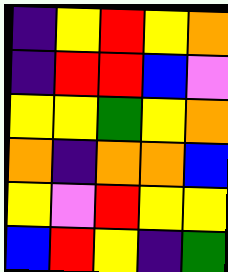[["indigo", "yellow", "red", "yellow", "orange"], ["indigo", "red", "red", "blue", "violet"], ["yellow", "yellow", "green", "yellow", "orange"], ["orange", "indigo", "orange", "orange", "blue"], ["yellow", "violet", "red", "yellow", "yellow"], ["blue", "red", "yellow", "indigo", "green"]]